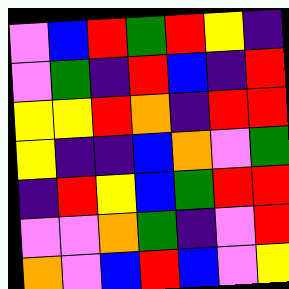[["violet", "blue", "red", "green", "red", "yellow", "indigo"], ["violet", "green", "indigo", "red", "blue", "indigo", "red"], ["yellow", "yellow", "red", "orange", "indigo", "red", "red"], ["yellow", "indigo", "indigo", "blue", "orange", "violet", "green"], ["indigo", "red", "yellow", "blue", "green", "red", "red"], ["violet", "violet", "orange", "green", "indigo", "violet", "red"], ["orange", "violet", "blue", "red", "blue", "violet", "yellow"]]